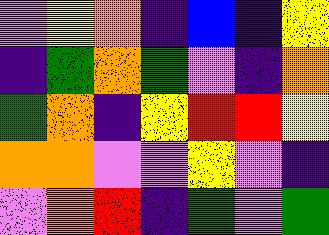[["violet", "yellow", "orange", "indigo", "blue", "indigo", "yellow"], ["indigo", "green", "orange", "green", "violet", "indigo", "orange"], ["green", "orange", "indigo", "yellow", "red", "red", "yellow"], ["orange", "orange", "violet", "violet", "yellow", "violet", "indigo"], ["violet", "orange", "red", "indigo", "green", "violet", "green"]]